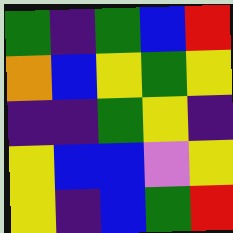[["green", "indigo", "green", "blue", "red"], ["orange", "blue", "yellow", "green", "yellow"], ["indigo", "indigo", "green", "yellow", "indigo"], ["yellow", "blue", "blue", "violet", "yellow"], ["yellow", "indigo", "blue", "green", "red"]]